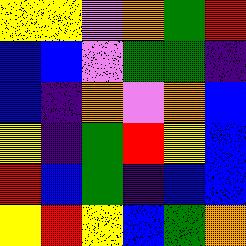[["yellow", "yellow", "violet", "orange", "green", "red"], ["blue", "blue", "violet", "green", "green", "indigo"], ["blue", "indigo", "orange", "violet", "orange", "blue"], ["yellow", "indigo", "green", "red", "yellow", "blue"], ["red", "blue", "green", "indigo", "blue", "blue"], ["yellow", "red", "yellow", "blue", "green", "orange"]]